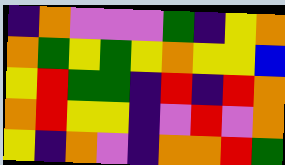[["indigo", "orange", "violet", "violet", "violet", "green", "indigo", "yellow", "orange"], ["orange", "green", "yellow", "green", "yellow", "orange", "yellow", "yellow", "blue"], ["yellow", "red", "green", "green", "indigo", "red", "indigo", "red", "orange"], ["orange", "red", "yellow", "yellow", "indigo", "violet", "red", "violet", "orange"], ["yellow", "indigo", "orange", "violet", "indigo", "orange", "orange", "red", "green"]]